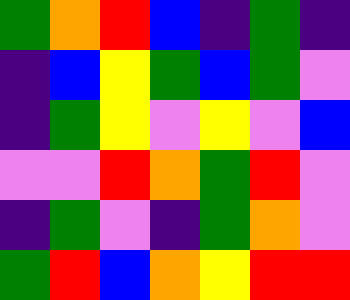[["green", "orange", "red", "blue", "indigo", "green", "indigo"], ["indigo", "blue", "yellow", "green", "blue", "green", "violet"], ["indigo", "green", "yellow", "violet", "yellow", "violet", "blue"], ["violet", "violet", "red", "orange", "green", "red", "violet"], ["indigo", "green", "violet", "indigo", "green", "orange", "violet"], ["green", "red", "blue", "orange", "yellow", "red", "red"]]